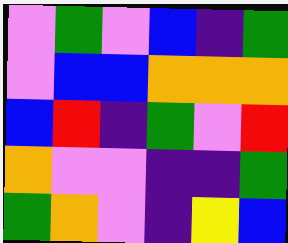[["violet", "green", "violet", "blue", "indigo", "green"], ["violet", "blue", "blue", "orange", "orange", "orange"], ["blue", "red", "indigo", "green", "violet", "red"], ["orange", "violet", "violet", "indigo", "indigo", "green"], ["green", "orange", "violet", "indigo", "yellow", "blue"]]